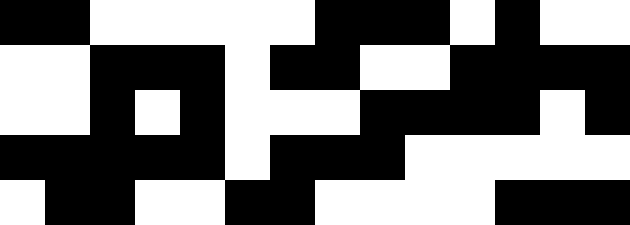[["black", "black", "white", "white", "white", "white", "white", "black", "black", "black", "white", "black", "white", "white"], ["white", "white", "black", "black", "black", "white", "black", "black", "white", "white", "black", "black", "black", "black"], ["white", "white", "black", "white", "black", "white", "white", "white", "black", "black", "black", "black", "white", "black"], ["black", "black", "black", "black", "black", "white", "black", "black", "black", "white", "white", "white", "white", "white"], ["white", "black", "black", "white", "white", "black", "black", "white", "white", "white", "white", "black", "black", "black"]]